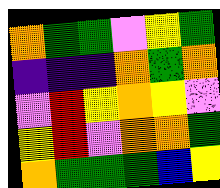[["orange", "green", "green", "violet", "yellow", "green"], ["indigo", "indigo", "indigo", "orange", "green", "orange"], ["violet", "red", "yellow", "orange", "yellow", "violet"], ["yellow", "red", "violet", "orange", "orange", "green"], ["orange", "green", "green", "green", "blue", "yellow"]]